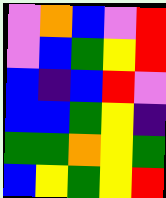[["violet", "orange", "blue", "violet", "red"], ["violet", "blue", "green", "yellow", "red"], ["blue", "indigo", "blue", "red", "violet"], ["blue", "blue", "green", "yellow", "indigo"], ["green", "green", "orange", "yellow", "green"], ["blue", "yellow", "green", "yellow", "red"]]